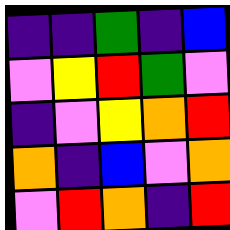[["indigo", "indigo", "green", "indigo", "blue"], ["violet", "yellow", "red", "green", "violet"], ["indigo", "violet", "yellow", "orange", "red"], ["orange", "indigo", "blue", "violet", "orange"], ["violet", "red", "orange", "indigo", "red"]]